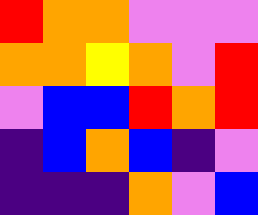[["red", "orange", "orange", "violet", "violet", "violet"], ["orange", "orange", "yellow", "orange", "violet", "red"], ["violet", "blue", "blue", "red", "orange", "red"], ["indigo", "blue", "orange", "blue", "indigo", "violet"], ["indigo", "indigo", "indigo", "orange", "violet", "blue"]]